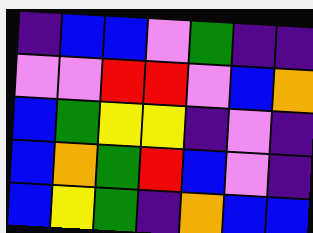[["indigo", "blue", "blue", "violet", "green", "indigo", "indigo"], ["violet", "violet", "red", "red", "violet", "blue", "orange"], ["blue", "green", "yellow", "yellow", "indigo", "violet", "indigo"], ["blue", "orange", "green", "red", "blue", "violet", "indigo"], ["blue", "yellow", "green", "indigo", "orange", "blue", "blue"]]